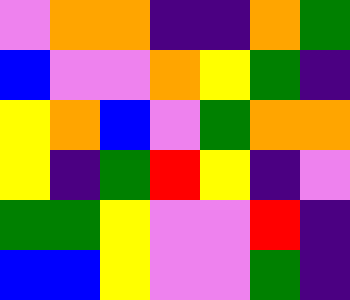[["violet", "orange", "orange", "indigo", "indigo", "orange", "green"], ["blue", "violet", "violet", "orange", "yellow", "green", "indigo"], ["yellow", "orange", "blue", "violet", "green", "orange", "orange"], ["yellow", "indigo", "green", "red", "yellow", "indigo", "violet"], ["green", "green", "yellow", "violet", "violet", "red", "indigo"], ["blue", "blue", "yellow", "violet", "violet", "green", "indigo"]]